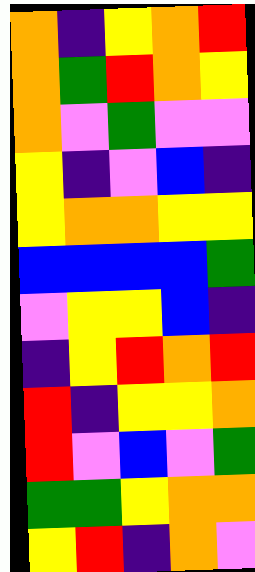[["orange", "indigo", "yellow", "orange", "red"], ["orange", "green", "red", "orange", "yellow"], ["orange", "violet", "green", "violet", "violet"], ["yellow", "indigo", "violet", "blue", "indigo"], ["yellow", "orange", "orange", "yellow", "yellow"], ["blue", "blue", "blue", "blue", "green"], ["violet", "yellow", "yellow", "blue", "indigo"], ["indigo", "yellow", "red", "orange", "red"], ["red", "indigo", "yellow", "yellow", "orange"], ["red", "violet", "blue", "violet", "green"], ["green", "green", "yellow", "orange", "orange"], ["yellow", "red", "indigo", "orange", "violet"]]